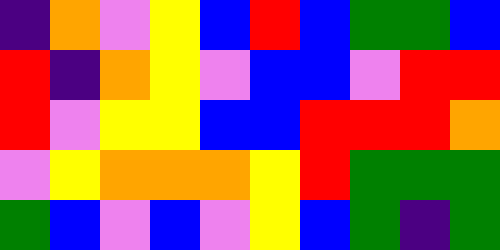[["indigo", "orange", "violet", "yellow", "blue", "red", "blue", "green", "green", "blue"], ["red", "indigo", "orange", "yellow", "violet", "blue", "blue", "violet", "red", "red"], ["red", "violet", "yellow", "yellow", "blue", "blue", "red", "red", "red", "orange"], ["violet", "yellow", "orange", "orange", "orange", "yellow", "red", "green", "green", "green"], ["green", "blue", "violet", "blue", "violet", "yellow", "blue", "green", "indigo", "green"]]